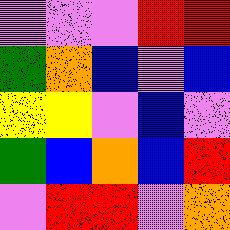[["violet", "violet", "violet", "red", "red"], ["green", "orange", "blue", "violet", "blue"], ["yellow", "yellow", "violet", "blue", "violet"], ["green", "blue", "orange", "blue", "red"], ["violet", "red", "red", "violet", "orange"]]